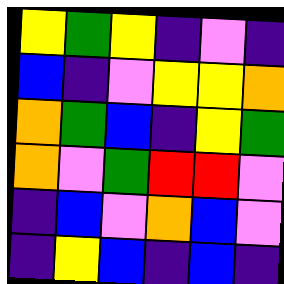[["yellow", "green", "yellow", "indigo", "violet", "indigo"], ["blue", "indigo", "violet", "yellow", "yellow", "orange"], ["orange", "green", "blue", "indigo", "yellow", "green"], ["orange", "violet", "green", "red", "red", "violet"], ["indigo", "blue", "violet", "orange", "blue", "violet"], ["indigo", "yellow", "blue", "indigo", "blue", "indigo"]]